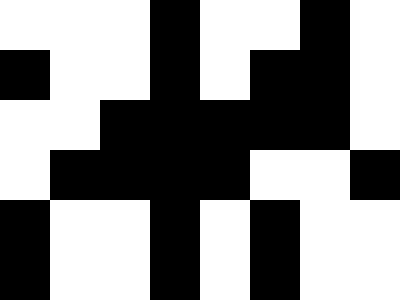[["white", "white", "white", "black", "white", "white", "black", "white"], ["black", "white", "white", "black", "white", "black", "black", "white"], ["white", "white", "black", "black", "black", "black", "black", "white"], ["white", "black", "black", "black", "black", "white", "white", "black"], ["black", "white", "white", "black", "white", "black", "white", "white"], ["black", "white", "white", "black", "white", "black", "white", "white"]]